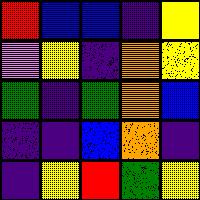[["red", "blue", "blue", "indigo", "yellow"], ["violet", "yellow", "indigo", "orange", "yellow"], ["green", "indigo", "green", "orange", "blue"], ["indigo", "indigo", "blue", "orange", "indigo"], ["indigo", "yellow", "red", "green", "yellow"]]